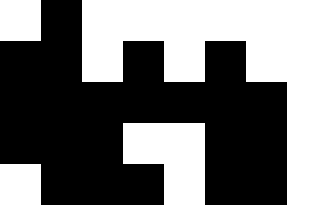[["white", "black", "white", "white", "white", "white", "white", "white"], ["black", "black", "white", "black", "white", "black", "white", "white"], ["black", "black", "black", "black", "black", "black", "black", "white"], ["black", "black", "black", "white", "white", "black", "black", "white"], ["white", "black", "black", "black", "white", "black", "black", "white"]]